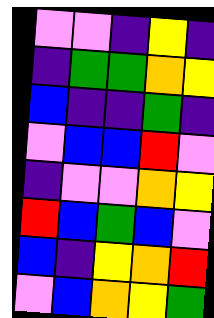[["violet", "violet", "indigo", "yellow", "indigo"], ["indigo", "green", "green", "orange", "yellow"], ["blue", "indigo", "indigo", "green", "indigo"], ["violet", "blue", "blue", "red", "violet"], ["indigo", "violet", "violet", "orange", "yellow"], ["red", "blue", "green", "blue", "violet"], ["blue", "indigo", "yellow", "orange", "red"], ["violet", "blue", "orange", "yellow", "green"]]